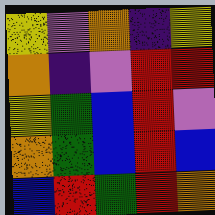[["yellow", "violet", "orange", "indigo", "yellow"], ["orange", "indigo", "violet", "red", "red"], ["yellow", "green", "blue", "red", "violet"], ["orange", "green", "blue", "red", "blue"], ["blue", "red", "green", "red", "orange"]]